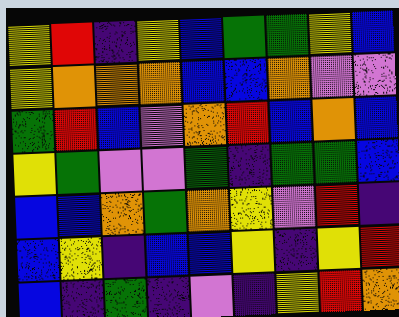[["yellow", "red", "indigo", "yellow", "blue", "green", "green", "yellow", "blue"], ["yellow", "orange", "orange", "orange", "blue", "blue", "orange", "violet", "violet"], ["green", "red", "blue", "violet", "orange", "red", "blue", "orange", "blue"], ["yellow", "green", "violet", "violet", "green", "indigo", "green", "green", "blue"], ["blue", "blue", "orange", "green", "orange", "yellow", "violet", "red", "indigo"], ["blue", "yellow", "indigo", "blue", "blue", "yellow", "indigo", "yellow", "red"], ["blue", "indigo", "green", "indigo", "violet", "indigo", "yellow", "red", "orange"]]